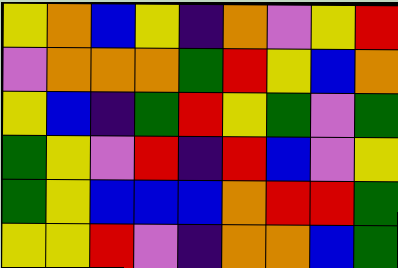[["yellow", "orange", "blue", "yellow", "indigo", "orange", "violet", "yellow", "red"], ["violet", "orange", "orange", "orange", "green", "red", "yellow", "blue", "orange"], ["yellow", "blue", "indigo", "green", "red", "yellow", "green", "violet", "green"], ["green", "yellow", "violet", "red", "indigo", "red", "blue", "violet", "yellow"], ["green", "yellow", "blue", "blue", "blue", "orange", "red", "red", "green"], ["yellow", "yellow", "red", "violet", "indigo", "orange", "orange", "blue", "green"]]